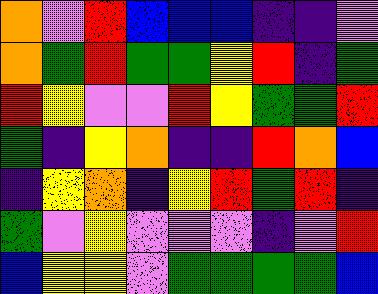[["orange", "violet", "red", "blue", "blue", "blue", "indigo", "indigo", "violet"], ["orange", "green", "red", "green", "green", "yellow", "red", "indigo", "green"], ["red", "yellow", "violet", "violet", "red", "yellow", "green", "green", "red"], ["green", "indigo", "yellow", "orange", "indigo", "indigo", "red", "orange", "blue"], ["indigo", "yellow", "orange", "indigo", "yellow", "red", "green", "red", "indigo"], ["green", "violet", "yellow", "violet", "violet", "violet", "indigo", "violet", "red"], ["blue", "yellow", "yellow", "violet", "green", "green", "green", "green", "blue"]]